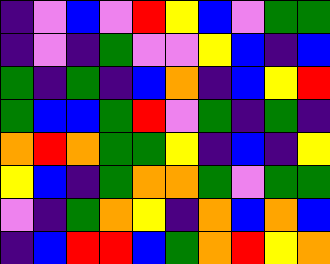[["indigo", "violet", "blue", "violet", "red", "yellow", "blue", "violet", "green", "green"], ["indigo", "violet", "indigo", "green", "violet", "violet", "yellow", "blue", "indigo", "blue"], ["green", "indigo", "green", "indigo", "blue", "orange", "indigo", "blue", "yellow", "red"], ["green", "blue", "blue", "green", "red", "violet", "green", "indigo", "green", "indigo"], ["orange", "red", "orange", "green", "green", "yellow", "indigo", "blue", "indigo", "yellow"], ["yellow", "blue", "indigo", "green", "orange", "orange", "green", "violet", "green", "green"], ["violet", "indigo", "green", "orange", "yellow", "indigo", "orange", "blue", "orange", "blue"], ["indigo", "blue", "red", "red", "blue", "green", "orange", "red", "yellow", "orange"]]